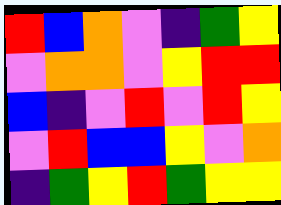[["red", "blue", "orange", "violet", "indigo", "green", "yellow"], ["violet", "orange", "orange", "violet", "yellow", "red", "red"], ["blue", "indigo", "violet", "red", "violet", "red", "yellow"], ["violet", "red", "blue", "blue", "yellow", "violet", "orange"], ["indigo", "green", "yellow", "red", "green", "yellow", "yellow"]]